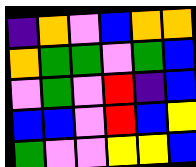[["indigo", "orange", "violet", "blue", "orange", "orange"], ["orange", "green", "green", "violet", "green", "blue"], ["violet", "green", "violet", "red", "indigo", "blue"], ["blue", "blue", "violet", "red", "blue", "yellow"], ["green", "violet", "violet", "yellow", "yellow", "blue"]]